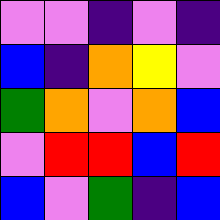[["violet", "violet", "indigo", "violet", "indigo"], ["blue", "indigo", "orange", "yellow", "violet"], ["green", "orange", "violet", "orange", "blue"], ["violet", "red", "red", "blue", "red"], ["blue", "violet", "green", "indigo", "blue"]]